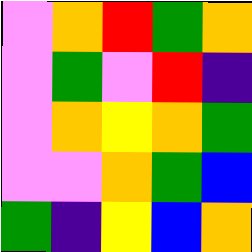[["violet", "orange", "red", "green", "orange"], ["violet", "green", "violet", "red", "indigo"], ["violet", "orange", "yellow", "orange", "green"], ["violet", "violet", "orange", "green", "blue"], ["green", "indigo", "yellow", "blue", "orange"]]